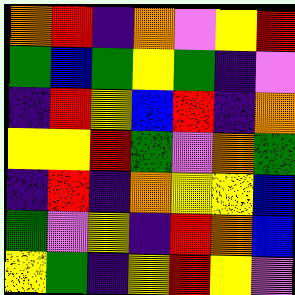[["orange", "red", "indigo", "orange", "violet", "yellow", "red"], ["green", "blue", "green", "yellow", "green", "indigo", "violet"], ["indigo", "red", "yellow", "blue", "red", "indigo", "orange"], ["yellow", "yellow", "red", "green", "violet", "orange", "green"], ["indigo", "red", "indigo", "orange", "yellow", "yellow", "blue"], ["green", "violet", "yellow", "indigo", "red", "orange", "blue"], ["yellow", "green", "indigo", "yellow", "red", "yellow", "violet"]]